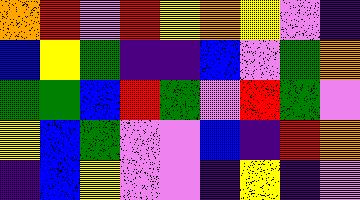[["orange", "red", "violet", "red", "yellow", "orange", "yellow", "violet", "indigo"], ["blue", "yellow", "green", "indigo", "indigo", "blue", "violet", "green", "orange"], ["green", "green", "blue", "red", "green", "violet", "red", "green", "violet"], ["yellow", "blue", "green", "violet", "violet", "blue", "indigo", "red", "orange"], ["indigo", "blue", "yellow", "violet", "violet", "indigo", "yellow", "indigo", "violet"]]